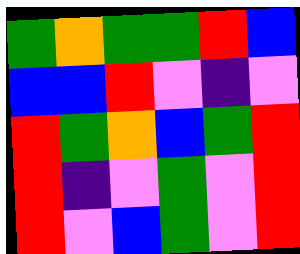[["green", "orange", "green", "green", "red", "blue"], ["blue", "blue", "red", "violet", "indigo", "violet"], ["red", "green", "orange", "blue", "green", "red"], ["red", "indigo", "violet", "green", "violet", "red"], ["red", "violet", "blue", "green", "violet", "red"]]